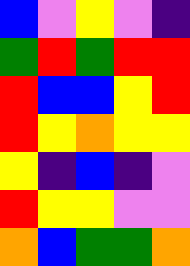[["blue", "violet", "yellow", "violet", "indigo"], ["green", "red", "green", "red", "red"], ["red", "blue", "blue", "yellow", "red"], ["red", "yellow", "orange", "yellow", "yellow"], ["yellow", "indigo", "blue", "indigo", "violet"], ["red", "yellow", "yellow", "violet", "violet"], ["orange", "blue", "green", "green", "orange"]]